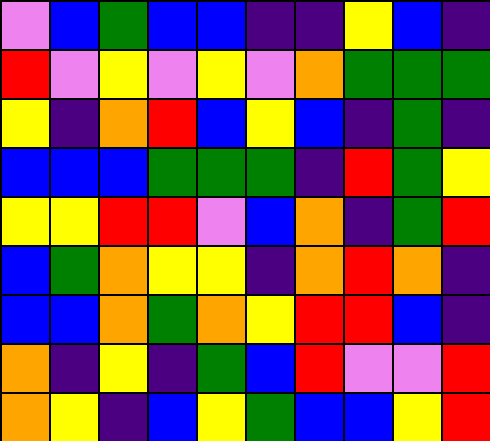[["violet", "blue", "green", "blue", "blue", "indigo", "indigo", "yellow", "blue", "indigo"], ["red", "violet", "yellow", "violet", "yellow", "violet", "orange", "green", "green", "green"], ["yellow", "indigo", "orange", "red", "blue", "yellow", "blue", "indigo", "green", "indigo"], ["blue", "blue", "blue", "green", "green", "green", "indigo", "red", "green", "yellow"], ["yellow", "yellow", "red", "red", "violet", "blue", "orange", "indigo", "green", "red"], ["blue", "green", "orange", "yellow", "yellow", "indigo", "orange", "red", "orange", "indigo"], ["blue", "blue", "orange", "green", "orange", "yellow", "red", "red", "blue", "indigo"], ["orange", "indigo", "yellow", "indigo", "green", "blue", "red", "violet", "violet", "red"], ["orange", "yellow", "indigo", "blue", "yellow", "green", "blue", "blue", "yellow", "red"]]